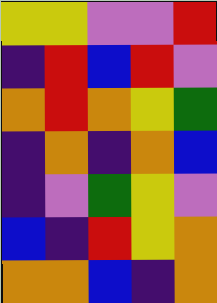[["yellow", "yellow", "violet", "violet", "red"], ["indigo", "red", "blue", "red", "violet"], ["orange", "red", "orange", "yellow", "green"], ["indigo", "orange", "indigo", "orange", "blue"], ["indigo", "violet", "green", "yellow", "violet"], ["blue", "indigo", "red", "yellow", "orange"], ["orange", "orange", "blue", "indigo", "orange"]]